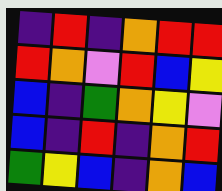[["indigo", "red", "indigo", "orange", "red", "red"], ["red", "orange", "violet", "red", "blue", "yellow"], ["blue", "indigo", "green", "orange", "yellow", "violet"], ["blue", "indigo", "red", "indigo", "orange", "red"], ["green", "yellow", "blue", "indigo", "orange", "blue"]]